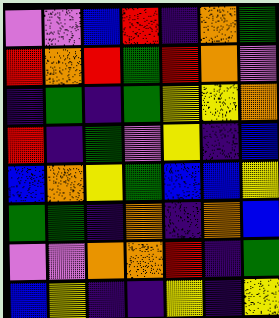[["violet", "violet", "blue", "red", "indigo", "orange", "green"], ["red", "orange", "red", "green", "red", "orange", "violet"], ["indigo", "green", "indigo", "green", "yellow", "yellow", "orange"], ["red", "indigo", "green", "violet", "yellow", "indigo", "blue"], ["blue", "orange", "yellow", "green", "blue", "blue", "yellow"], ["green", "green", "indigo", "orange", "indigo", "orange", "blue"], ["violet", "violet", "orange", "orange", "red", "indigo", "green"], ["blue", "yellow", "indigo", "indigo", "yellow", "indigo", "yellow"]]